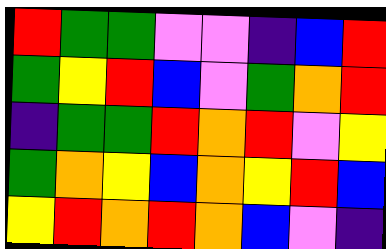[["red", "green", "green", "violet", "violet", "indigo", "blue", "red"], ["green", "yellow", "red", "blue", "violet", "green", "orange", "red"], ["indigo", "green", "green", "red", "orange", "red", "violet", "yellow"], ["green", "orange", "yellow", "blue", "orange", "yellow", "red", "blue"], ["yellow", "red", "orange", "red", "orange", "blue", "violet", "indigo"]]